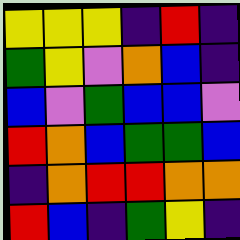[["yellow", "yellow", "yellow", "indigo", "red", "indigo"], ["green", "yellow", "violet", "orange", "blue", "indigo"], ["blue", "violet", "green", "blue", "blue", "violet"], ["red", "orange", "blue", "green", "green", "blue"], ["indigo", "orange", "red", "red", "orange", "orange"], ["red", "blue", "indigo", "green", "yellow", "indigo"]]